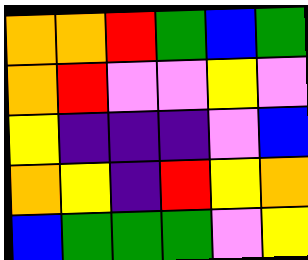[["orange", "orange", "red", "green", "blue", "green"], ["orange", "red", "violet", "violet", "yellow", "violet"], ["yellow", "indigo", "indigo", "indigo", "violet", "blue"], ["orange", "yellow", "indigo", "red", "yellow", "orange"], ["blue", "green", "green", "green", "violet", "yellow"]]